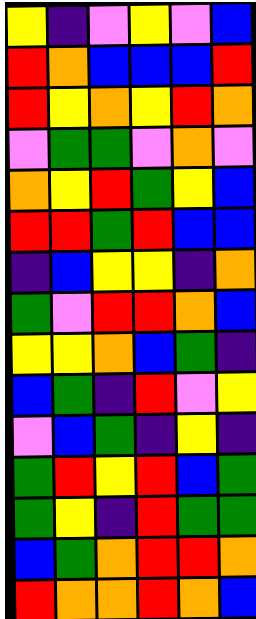[["yellow", "indigo", "violet", "yellow", "violet", "blue"], ["red", "orange", "blue", "blue", "blue", "red"], ["red", "yellow", "orange", "yellow", "red", "orange"], ["violet", "green", "green", "violet", "orange", "violet"], ["orange", "yellow", "red", "green", "yellow", "blue"], ["red", "red", "green", "red", "blue", "blue"], ["indigo", "blue", "yellow", "yellow", "indigo", "orange"], ["green", "violet", "red", "red", "orange", "blue"], ["yellow", "yellow", "orange", "blue", "green", "indigo"], ["blue", "green", "indigo", "red", "violet", "yellow"], ["violet", "blue", "green", "indigo", "yellow", "indigo"], ["green", "red", "yellow", "red", "blue", "green"], ["green", "yellow", "indigo", "red", "green", "green"], ["blue", "green", "orange", "red", "red", "orange"], ["red", "orange", "orange", "red", "orange", "blue"]]